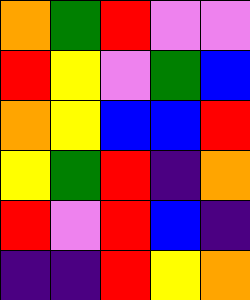[["orange", "green", "red", "violet", "violet"], ["red", "yellow", "violet", "green", "blue"], ["orange", "yellow", "blue", "blue", "red"], ["yellow", "green", "red", "indigo", "orange"], ["red", "violet", "red", "blue", "indigo"], ["indigo", "indigo", "red", "yellow", "orange"]]